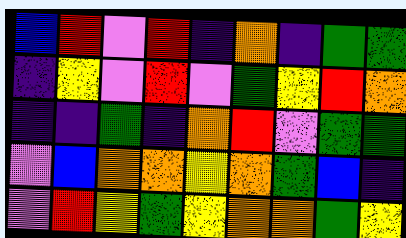[["blue", "red", "violet", "red", "indigo", "orange", "indigo", "green", "green"], ["indigo", "yellow", "violet", "red", "violet", "green", "yellow", "red", "orange"], ["indigo", "indigo", "green", "indigo", "orange", "red", "violet", "green", "green"], ["violet", "blue", "orange", "orange", "yellow", "orange", "green", "blue", "indigo"], ["violet", "red", "yellow", "green", "yellow", "orange", "orange", "green", "yellow"]]